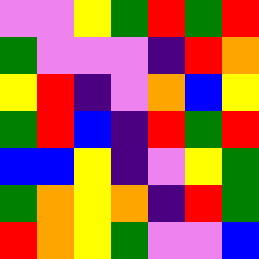[["violet", "violet", "yellow", "green", "red", "green", "red"], ["green", "violet", "violet", "violet", "indigo", "red", "orange"], ["yellow", "red", "indigo", "violet", "orange", "blue", "yellow"], ["green", "red", "blue", "indigo", "red", "green", "red"], ["blue", "blue", "yellow", "indigo", "violet", "yellow", "green"], ["green", "orange", "yellow", "orange", "indigo", "red", "green"], ["red", "orange", "yellow", "green", "violet", "violet", "blue"]]